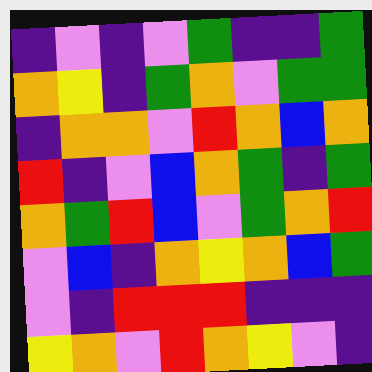[["indigo", "violet", "indigo", "violet", "green", "indigo", "indigo", "green"], ["orange", "yellow", "indigo", "green", "orange", "violet", "green", "green"], ["indigo", "orange", "orange", "violet", "red", "orange", "blue", "orange"], ["red", "indigo", "violet", "blue", "orange", "green", "indigo", "green"], ["orange", "green", "red", "blue", "violet", "green", "orange", "red"], ["violet", "blue", "indigo", "orange", "yellow", "orange", "blue", "green"], ["violet", "indigo", "red", "red", "red", "indigo", "indigo", "indigo"], ["yellow", "orange", "violet", "red", "orange", "yellow", "violet", "indigo"]]